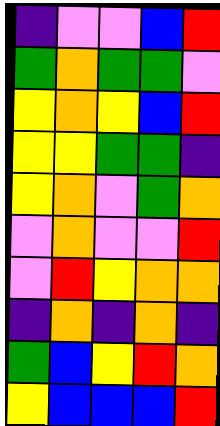[["indigo", "violet", "violet", "blue", "red"], ["green", "orange", "green", "green", "violet"], ["yellow", "orange", "yellow", "blue", "red"], ["yellow", "yellow", "green", "green", "indigo"], ["yellow", "orange", "violet", "green", "orange"], ["violet", "orange", "violet", "violet", "red"], ["violet", "red", "yellow", "orange", "orange"], ["indigo", "orange", "indigo", "orange", "indigo"], ["green", "blue", "yellow", "red", "orange"], ["yellow", "blue", "blue", "blue", "red"]]